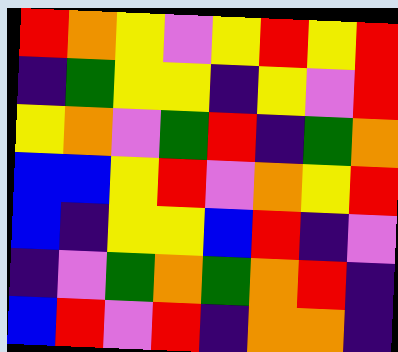[["red", "orange", "yellow", "violet", "yellow", "red", "yellow", "red"], ["indigo", "green", "yellow", "yellow", "indigo", "yellow", "violet", "red"], ["yellow", "orange", "violet", "green", "red", "indigo", "green", "orange"], ["blue", "blue", "yellow", "red", "violet", "orange", "yellow", "red"], ["blue", "indigo", "yellow", "yellow", "blue", "red", "indigo", "violet"], ["indigo", "violet", "green", "orange", "green", "orange", "red", "indigo"], ["blue", "red", "violet", "red", "indigo", "orange", "orange", "indigo"]]